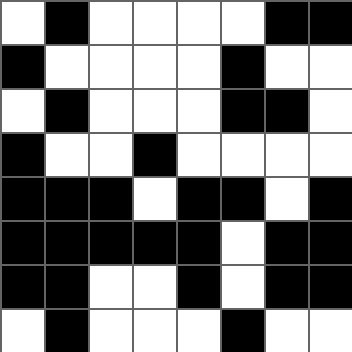[["white", "black", "white", "white", "white", "white", "black", "black"], ["black", "white", "white", "white", "white", "black", "white", "white"], ["white", "black", "white", "white", "white", "black", "black", "white"], ["black", "white", "white", "black", "white", "white", "white", "white"], ["black", "black", "black", "white", "black", "black", "white", "black"], ["black", "black", "black", "black", "black", "white", "black", "black"], ["black", "black", "white", "white", "black", "white", "black", "black"], ["white", "black", "white", "white", "white", "black", "white", "white"]]